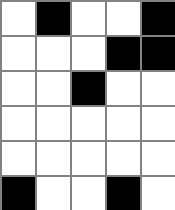[["white", "black", "white", "white", "black"], ["white", "white", "white", "black", "black"], ["white", "white", "black", "white", "white"], ["white", "white", "white", "white", "white"], ["white", "white", "white", "white", "white"], ["black", "white", "white", "black", "white"]]